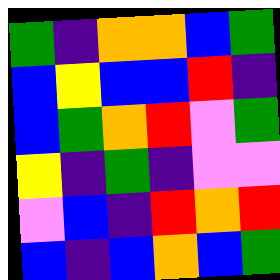[["green", "indigo", "orange", "orange", "blue", "green"], ["blue", "yellow", "blue", "blue", "red", "indigo"], ["blue", "green", "orange", "red", "violet", "green"], ["yellow", "indigo", "green", "indigo", "violet", "violet"], ["violet", "blue", "indigo", "red", "orange", "red"], ["blue", "indigo", "blue", "orange", "blue", "green"]]